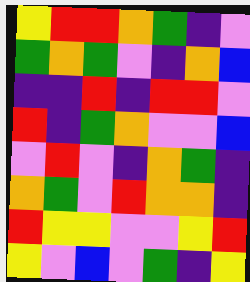[["yellow", "red", "red", "orange", "green", "indigo", "violet"], ["green", "orange", "green", "violet", "indigo", "orange", "blue"], ["indigo", "indigo", "red", "indigo", "red", "red", "violet"], ["red", "indigo", "green", "orange", "violet", "violet", "blue"], ["violet", "red", "violet", "indigo", "orange", "green", "indigo"], ["orange", "green", "violet", "red", "orange", "orange", "indigo"], ["red", "yellow", "yellow", "violet", "violet", "yellow", "red"], ["yellow", "violet", "blue", "violet", "green", "indigo", "yellow"]]